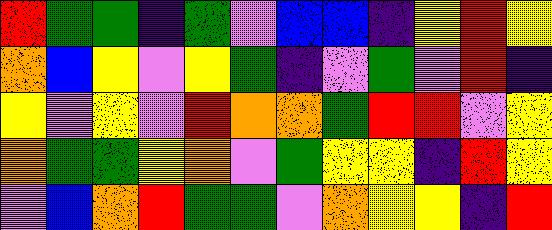[["red", "green", "green", "indigo", "green", "violet", "blue", "blue", "indigo", "yellow", "red", "yellow"], ["orange", "blue", "yellow", "violet", "yellow", "green", "indigo", "violet", "green", "violet", "red", "indigo"], ["yellow", "violet", "yellow", "violet", "red", "orange", "orange", "green", "red", "red", "violet", "yellow"], ["orange", "green", "green", "yellow", "orange", "violet", "green", "yellow", "yellow", "indigo", "red", "yellow"], ["violet", "blue", "orange", "red", "green", "green", "violet", "orange", "yellow", "yellow", "indigo", "red"]]